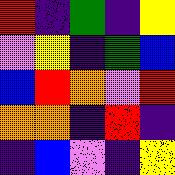[["red", "indigo", "green", "indigo", "yellow"], ["violet", "yellow", "indigo", "green", "blue"], ["blue", "red", "orange", "violet", "red"], ["orange", "orange", "indigo", "red", "indigo"], ["indigo", "blue", "violet", "indigo", "yellow"]]